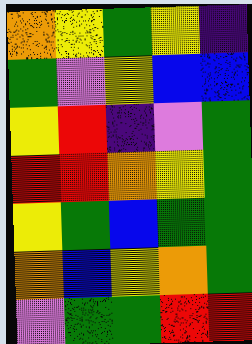[["orange", "yellow", "green", "yellow", "indigo"], ["green", "violet", "yellow", "blue", "blue"], ["yellow", "red", "indigo", "violet", "green"], ["red", "red", "orange", "yellow", "green"], ["yellow", "green", "blue", "green", "green"], ["orange", "blue", "yellow", "orange", "green"], ["violet", "green", "green", "red", "red"]]